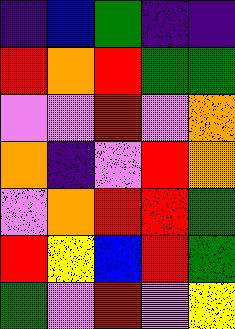[["indigo", "blue", "green", "indigo", "indigo"], ["red", "orange", "red", "green", "green"], ["violet", "violet", "red", "violet", "orange"], ["orange", "indigo", "violet", "red", "orange"], ["violet", "orange", "red", "red", "green"], ["red", "yellow", "blue", "red", "green"], ["green", "violet", "red", "violet", "yellow"]]